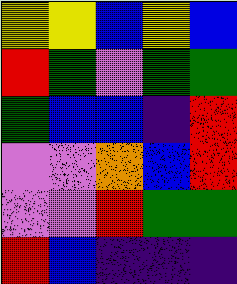[["yellow", "yellow", "blue", "yellow", "blue"], ["red", "green", "violet", "green", "green"], ["green", "blue", "blue", "indigo", "red"], ["violet", "violet", "orange", "blue", "red"], ["violet", "violet", "red", "green", "green"], ["red", "blue", "indigo", "indigo", "indigo"]]